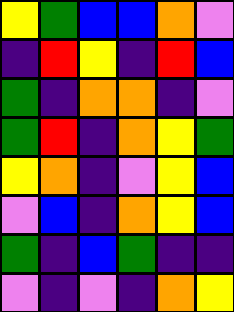[["yellow", "green", "blue", "blue", "orange", "violet"], ["indigo", "red", "yellow", "indigo", "red", "blue"], ["green", "indigo", "orange", "orange", "indigo", "violet"], ["green", "red", "indigo", "orange", "yellow", "green"], ["yellow", "orange", "indigo", "violet", "yellow", "blue"], ["violet", "blue", "indigo", "orange", "yellow", "blue"], ["green", "indigo", "blue", "green", "indigo", "indigo"], ["violet", "indigo", "violet", "indigo", "orange", "yellow"]]